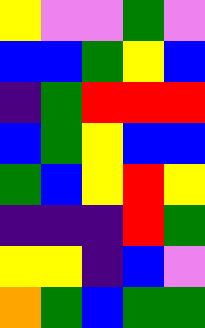[["yellow", "violet", "violet", "green", "violet"], ["blue", "blue", "green", "yellow", "blue"], ["indigo", "green", "red", "red", "red"], ["blue", "green", "yellow", "blue", "blue"], ["green", "blue", "yellow", "red", "yellow"], ["indigo", "indigo", "indigo", "red", "green"], ["yellow", "yellow", "indigo", "blue", "violet"], ["orange", "green", "blue", "green", "green"]]